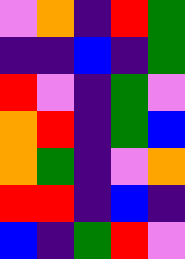[["violet", "orange", "indigo", "red", "green"], ["indigo", "indigo", "blue", "indigo", "green"], ["red", "violet", "indigo", "green", "violet"], ["orange", "red", "indigo", "green", "blue"], ["orange", "green", "indigo", "violet", "orange"], ["red", "red", "indigo", "blue", "indigo"], ["blue", "indigo", "green", "red", "violet"]]